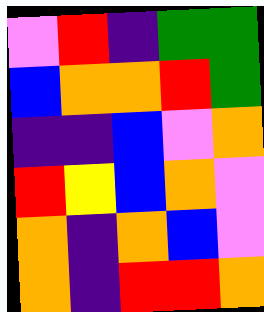[["violet", "red", "indigo", "green", "green"], ["blue", "orange", "orange", "red", "green"], ["indigo", "indigo", "blue", "violet", "orange"], ["red", "yellow", "blue", "orange", "violet"], ["orange", "indigo", "orange", "blue", "violet"], ["orange", "indigo", "red", "red", "orange"]]